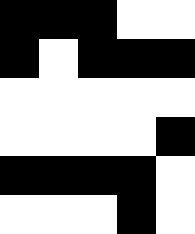[["black", "black", "black", "white", "white"], ["black", "white", "black", "black", "black"], ["white", "white", "white", "white", "white"], ["white", "white", "white", "white", "black"], ["black", "black", "black", "black", "white"], ["white", "white", "white", "black", "white"]]